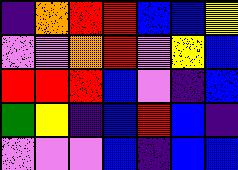[["indigo", "orange", "red", "red", "blue", "blue", "yellow"], ["violet", "violet", "orange", "red", "violet", "yellow", "blue"], ["red", "red", "red", "blue", "violet", "indigo", "blue"], ["green", "yellow", "indigo", "blue", "red", "blue", "indigo"], ["violet", "violet", "violet", "blue", "indigo", "blue", "blue"]]